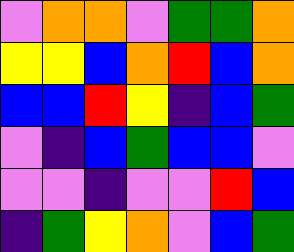[["violet", "orange", "orange", "violet", "green", "green", "orange"], ["yellow", "yellow", "blue", "orange", "red", "blue", "orange"], ["blue", "blue", "red", "yellow", "indigo", "blue", "green"], ["violet", "indigo", "blue", "green", "blue", "blue", "violet"], ["violet", "violet", "indigo", "violet", "violet", "red", "blue"], ["indigo", "green", "yellow", "orange", "violet", "blue", "green"]]